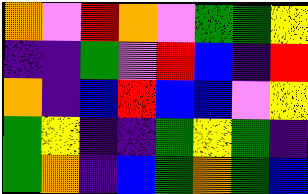[["orange", "violet", "red", "orange", "violet", "green", "green", "yellow"], ["indigo", "indigo", "green", "violet", "red", "blue", "indigo", "red"], ["orange", "indigo", "blue", "red", "blue", "blue", "violet", "yellow"], ["green", "yellow", "indigo", "indigo", "green", "yellow", "green", "indigo"], ["green", "orange", "indigo", "blue", "green", "orange", "green", "blue"]]